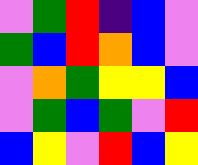[["violet", "green", "red", "indigo", "blue", "violet"], ["green", "blue", "red", "orange", "blue", "violet"], ["violet", "orange", "green", "yellow", "yellow", "blue"], ["violet", "green", "blue", "green", "violet", "red"], ["blue", "yellow", "violet", "red", "blue", "yellow"]]